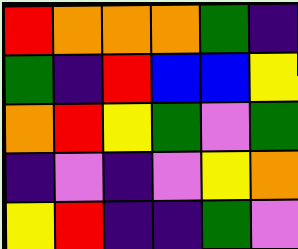[["red", "orange", "orange", "orange", "green", "indigo"], ["green", "indigo", "red", "blue", "blue", "yellow"], ["orange", "red", "yellow", "green", "violet", "green"], ["indigo", "violet", "indigo", "violet", "yellow", "orange"], ["yellow", "red", "indigo", "indigo", "green", "violet"]]